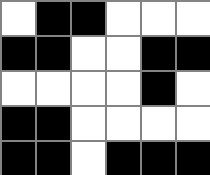[["white", "black", "black", "white", "white", "white"], ["black", "black", "white", "white", "black", "black"], ["white", "white", "white", "white", "black", "white"], ["black", "black", "white", "white", "white", "white"], ["black", "black", "white", "black", "black", "black"]]